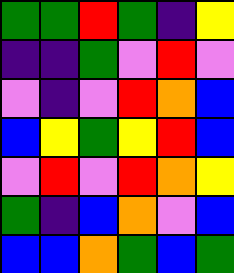[["green", "green", "red", "green", "indigo", "yellow"], ["indigo", "indigo", "green", "violet", "red", "violet"], ["violet", "indigo", "violet", "red", "orange", "blue"], ["blue", "yellow", "green", "yellow", "red", "blue"], ["violet", "red", "violet", "red", "orange", "yellow"], ["green", "indigo", "blue", "orange", "violet", "blue"], ["blue", "blue", "orange", "green", "blue", "green"]]